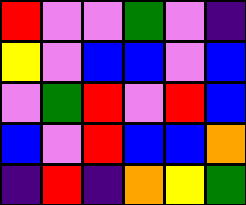[["red", "violet", "violet", "green", "violet", "indigo"], ["yellow", "violet", "blue", "blue", "violet", "blue"], ["violet", "green", "red", "violet", "red", "blue"], ["blue", "violet", "red", "blue", "blue", "orange"], ["indigo", "red", "indigo", "orange", "yellow", "green"]]